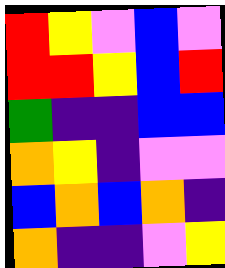[["red", "yellow", "violet", "blue", "violet"], ["red", "red", "yellow", "blue", "red"], ["green", "indigo", "indigo", "blue", "blue"], ["orange", "yellow", "indigo", "violet", "violet"], ["blue", "orange", "blue", "orange", "indigo"], ["orange", "indigo", "indigo", "violet", "yellow"]]